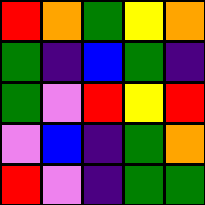[["red", "orange", "green", "yellow", "orange"], ["green", "indigo", "blue", "green", "indigo"], ["green", "violet", "red", "yellow", "red"], ["violet", "blue", "indigo", "green", "orange"], ["red", "violet", "indigo", "green", "green"]]